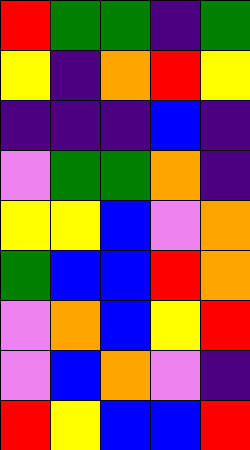[["red", "green", "green", "indigo", "green"], ["yellow", "indigo", "orange", "red", "yellow"], ["indigo", "indigo", "indigo", "blue", "indigo"], ["violet", "green", "green", "orange", "indigo"], ["yellow", "yellow", "blue", "violet", "orange"], ["green", "blue", "blue", "red", "orange"], ["violet", "orange", "blue", "yellow", "red"], ["violet", "blue", "orange", "violet", "indigo"], ["red", "yellow", "blue", "blue", "red"]]